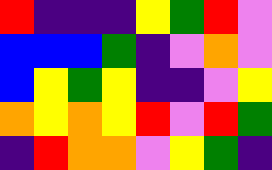[["red", "indigo", "indigo", "indigo", "yellow", "green", "red", "violet"], ["blue", "blue", "blue", "green", "indigo", "violet", "orange", "violet"], ["blue", "yellow", "green", "yellow", "indigo", "indigo", "violet", "yellow"], ["orange", "yellow", "orange", "yellow", "red", "violet", "red", "green"], ["indigo", "red", "orange", "orange", "violet", "yellow", "green", "indigo"]]